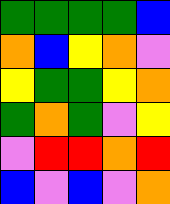[["green", "green", "green", "green", "blue"], ["orange", "blue", "yellow", "orange", "violet"], ["yellow", "green", "green", "yellow", "orange"], ["green", "orange", "green", "violet", "yellow"], ["violet", "red", "red", "orange", "red"], ["blue", "violet", "blue", "violet", "orange"]]